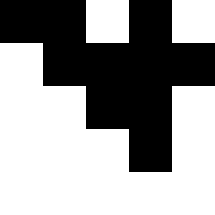[["black", "black", "white", "black", "white"], ["white", "black", "black", "black", "black"], ["white", "white", "black", "black", "white"], ["white", "white", "white", "black", "white"], ["white", "white", "white", "white", "white"]]